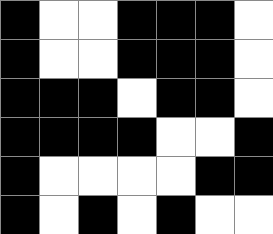[["black", "white", "white", "black", "black", "black", "white"], ["black", "white", "white", "black", "black", "black", "white"], ["black", "black", "black", "white", "black", "black", "white"], ["black", "black", "black", "black", "white", "white", "black"], ["black", "white", "white", "white", "white", "black", "black"], ["black", "white", "black", "white", "black", "white", "white"]]